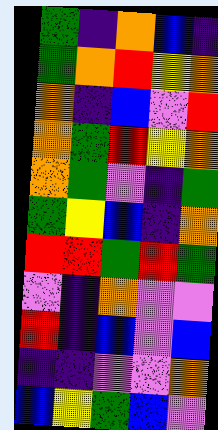[["green", "indigo", "orange", "blue", "indigo"], ["green", "orange", "red", "yellow", "orange"], ["orange", "indigo", "blue", "violet", "red"], ["orange", "green", "red", "yellow", "orange"], ["orange", "green", "violet", "indigo", "green"], ["green", "yellow", "blue", "indigo", "orange"], ["red", "red", "green", "red", "green"], ["violet", "indigo", "orange", "violet", "violet"], ["red", "indigo", "blue", "violet", "blue"], ["indigo", "indigo", "violet", "violet", "orange"], ["blue", "yellow", "green", "blue", "violet"]]